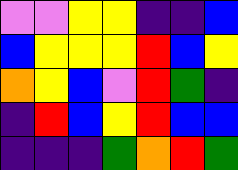[["violet", "violet", "yellow", "yellow", "indigo", "indigo", "blue"], ["blue", "yellow", "yellow", "yellow", "red", "blue", "yellow"], ["orange", "yellow", "blue", "violet", "red", "green", "indigo"], ["indigo", "red", "blue", "yellow", "red", "blue", "blue"], ["indigo", "indigo", "indigo", "green", "orange", "red", "green"]]